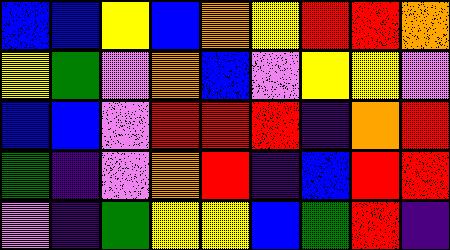[["blue", "blue", "yellow", "blue", "orange", "yellow", "red", "red", "orange"], ["yellow", "green", "violet", "orange", "blue", "violet", "yellow", "yellow", "violet"], ["blue", "blue", "violet", "red", "red", "red", "indigo", "orange", "red"], ["green", "indigo", "violet", "orange", "red", "indigo", "blue", "red", "red"], ["violet", "indigo", "green", "yellow", "yellow", "blue", "green", "red", "indigo"]]